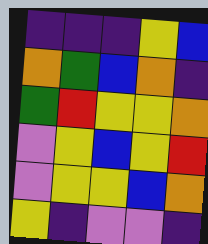[["indigo", "indigo", "indigo", "yellow", "blue"], ["orange", "green", "blue", "orange", "indigo"], ["green", "red", "yellow", "yellow", "orange"], ["violet", "yellow", "blue", "yellow", "red"], ["violet", "yellow", "yellow", "blue", "orange"], ["yellow", "indigo", "violet", "violet", "indigo"]]